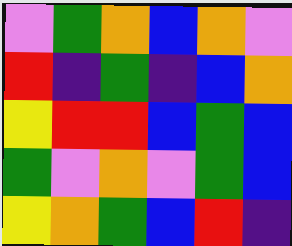[["violet", "green", "orange", "blue", "orange", "violet"], ["red", "indigo", "green", "indigo", "blue", "orange"], ["yellow", "red", "red", "blue", "green", "blue"], ["green", "violet", "orange", "violet", "green", "blue"], ["yellow", "orange", "green", "blue", "red", "indigo"]]